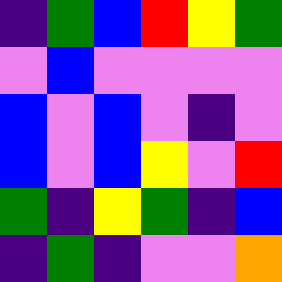[["indigo", "green", "blue", "red", "yellow", "green"], ["violet", "blue", "violet", "violet", "violet", "violet"], ["blue", "violet", "blue", "violet", "indigo", "violet"], ["blue", "violet", "blue", "yellow", "violet", "red"], ["green", "indigo", "yellow", "green", "indigo", "blue"], ["indigo", "green", "indigo", "violet", "violet", "orange"]]